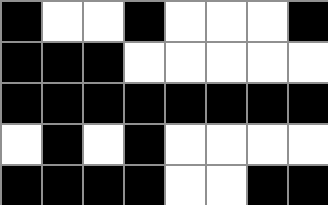[["black", "white", "white", "black", "white", "white", "white", "black"], ["black", "black", "black", "white", "white", "white", "white", "white"], ["black", "black", "black", "black", "black", "black", "black", "black"], ["white", "black", "white", "black", "white", "white", "white", "white"], ["black", "black", "black", "black", "white", "white", "black", "black"]]